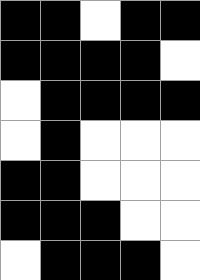[["black", "black", "white", "black", "black"], ["black", "black", "black", "black", "white"], ["white", "black", "black", "black", "black"], ["white", "black", "white", "white", "white"], ["black", "black", "white", "white", "white"], ["black", "black", "black", "white", "white"], ["white", "black", "black", "black", "white"]]